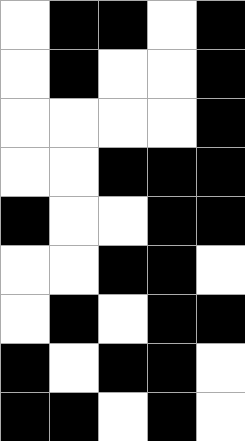[["white", "black", "black", "white", "black"], ["white", "black", "white", "white", "black"], ["white", "white", "white", "white", "black"], ["white", "white", "black", "black", "black"], ["black", "white", "white", "black", "black"], ["white", "white", "black", "black", "white"], ["white", "black", "white", "black", "black"], ["black", "white", "black", "black", "white"], ["black", "black", "white", "black", "white"]]